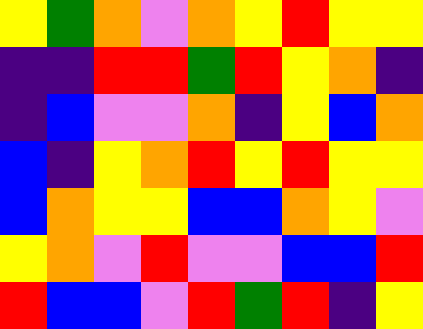[["yellow", "green", "orange", "violet", "orange", "yellow", "red", "yellow", "yellow"], ["indigo", "indigo", "red", "red", "green", "red", "yellow", "orange", "indigo"], ["indigo", "blue", "violet", "violet", "orange", "indigo", "yellow", "blue", "orange"], ["blue", "indigo", "yellow", "orange", "red", "yellow", "red", "yellow", "yellow"], ["blue", "orange", "yellow", "yellow", "blue", "blue", "orange", "yellow", "violet"], ["yellow", "orange", "violet", "red", "violet", "violet", "blue", "blue", "red"], ["red", "blue", "blue", "violet", "red", "green", "red", "indigo", "yellow"]]